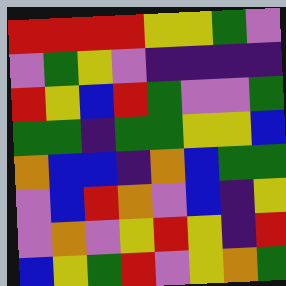[["red", "red", "red", "red", "yellow", "yellow", "green", "violet"], ["violet", "green", "yellow", "violet", "indigo", "indigo", "indigo", "indigo"], ["red", "yellow", "blue", "red", "green", "violet", "violet", "green"], ["green", "green", "indigo", "green", "green", "yellow", "yellow", "blue"], ["orange", "blue", "blue", "indigo", "orange", "blue", "green", "green"], ["violet", "blue", "red", "orange", "violet", "blue", "indigo", "yellow"], ["violet", "orange", "violet", "yellow", "red", "yellow", "indigo", "red"], ["blue", "yellow", "green", "red", "violet", "yellow", "orange", "green"]]